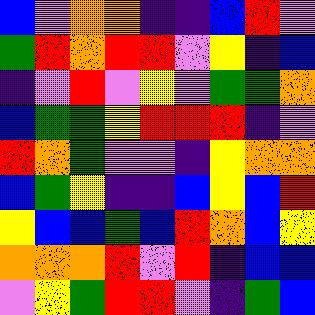[["blue", "violet", "orange", "orange", "indigo", "indigo", "blue", "red", "violet"], ["green", "red", "orange", "red", "red", "violet", "yellow", "indigo", "blue"], ["indigo", "violet", "red", "violet", "yellow", "violet", "green", "green", "orange"], ["blue", "green", "green", "yellow", "red", "red", "red", "indigo", "violet"], ["red", "orange", "green", "violet", "violet", "indigo", "yellow", "orange", "orange"], ["blue", "green", "yellow", "indigo", "indigo", "blue", "yellow", "blue", "red"], ["yellow", "blue", "blue", "green", "blue", "red", "orange", "blue", "yellow"], ["orange", "orange", "orange", "red", "violet", "red", "indigo", "blue", "blue"], ["violet", "yellow", "green", "red", "red", "violet", "indigo", "green", "blue"]]